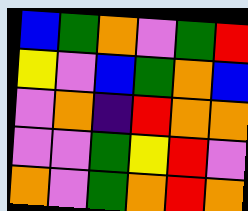[["blue", "green", "orange", "violet", "green", "red"], ["yellow", "violet", "blue", "green", "orange", "blue"], ["violet", "orange", "indigo", "red", "orange", "orange"], ["violet", "violet", "green", "yellow", "red", "violet"], ["orange", "violet", "green", "orange", "red", "orange"]]